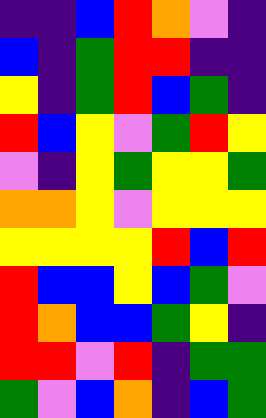[["indigo", "indigo", "blue", "red", "orange", "violet", "indigo"], ["blue", "indigo", "green", "red", "red", "indigo", "indigo"], ["yellow", "indigo", "green", "red", "blue", "green", "indigo"], ["red", "blue", "yellow", "violet", "green", "red", "yellow"], ["violet", "indigo", "yellow", "green", "yellow", "yellow", "green"], ["orange", "orange", "yellow", "violet", "yellow", "yellow", "yellow"], ["yellow", "yellow", "yellow", "yellow", "red", "blue", "red"], ["red", "blue", "blue", "yellow", "blue", "green", "violet"], ["red", "orange", "blue", "blue", "green", "yellow", "indigo"], ["red", "red", "violet", "red", "indigo", "green", "green"], ["green", "violet", "blue", "orange", "indigo", "blue", "green"]]